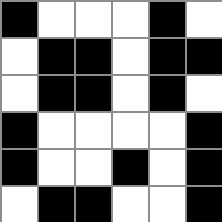[["black", "white", "white", "white", "black", "white"], ["white", "black", "black", "white", "black", "black"], ["white", "black", "black", "white", "black", "white"], ["black", "white", "white", "white", "white", "black"], ["black", "white", "white", "black", "white", "black"], ["white", "black", "black", "white", "white", "black"]]